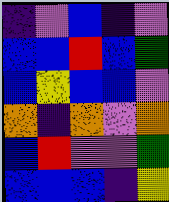[["indigo", "violet", "blue", "indigo", "violet"], ["blue", "blue", "red", "blue", "green"], ["blue", "yellow", "blue", "blue", "violet"], ["orange", "indigo", "orange", "violet", "orange"], ["blue", "red", "violet", "violet", "green"], ["blue", "blue", "blue", "indigo", "yellow"]]